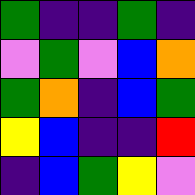[["green", "indigo", "indigo", "green", "indigo"], ["violet", "green", "violet", "blue", "orange"], ["green", "orange", "indigo", "blue", "green"], ["yellow", "blue", "indigo", "indigo", "red"], ["indigo", "blue", "green", "yellow", "violet"]]